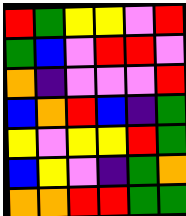[["red", "green", "yellow", "yellow", "violet", "red"], ["green", "blue", "violet", "red", "red", "violet"], ["orange", "indigo", "violet", "violet", "violet", "red"], ["blue", "orange", "red", "blue", "indigo", "green"], ["yellow", "violet", "yellow", "yellow", "red", "green"], ["blue", "yellow", "violet", "indigo", "green", "orange"], ["orange", "orange", "red", "red", "green", "green"]]